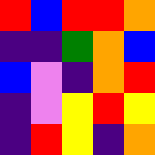[["red", "blue", "red", "red", "orange"], ["indigo", "indigo", "green", "orange", "blue"], ["blue", "violet", "indigo", "orange", "red"], ["indigo", "violet", "yellow", "red", "yellow"], ["indigo", "red", "yellow", "indigo", "orange"]]